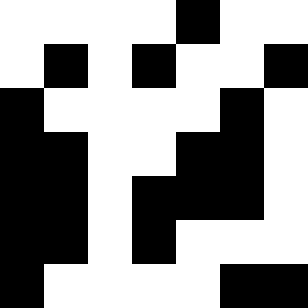[["white", "white", "white", "white", "black", "white", "white"], ["white", "black", "white", "black", "white", "white", "black"], ["black", "white", "white", "white", "white", "black", "white"], ["black", "black", "white", "white", "black", "black", "white"], ["black", "black", "white", "black", "black", "black", "white"], ["black", "black", "white", "black", "white", "white", "white"], ["black", "white", "white", "white", "white", "black", "black"]]